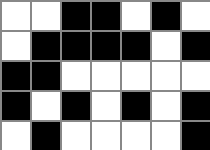[["white", "white", "black", "black", "white", "black", "white"], ["white", "black", "black", "black", "black", "white", "black"], ["black", "black", "white", "white", "white", "white", "white"], ["black", "white", "black", "white", "black", "white", "black"], ["white", "black", "white", "white", "white", "white", "black"]]